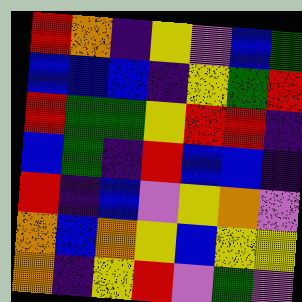[["red", "orange", "indigo", "yellow", "violet", "blue", "green"], ["blue", "blue", "blue", "indigo", "yellow", "green", "red"], ["red", "green", "green", "yellow", "red", "red", "indigo"], ["blue", "green", "indigo", "red", "blue", "blue", "indigo"], ["red", "indigo", "blue", "violet", "yellow", "orange", "violet"], ["orange", "blue", "orange", "yellow", "blue", "yellow", "yellow"], ["orange", "indigo", "yellow", "red", "violet", "green", "violet"]]